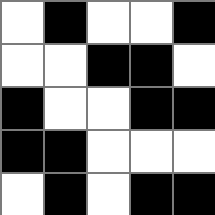[["white", "black", "white", "white", "black"], ["white", "white", "black", "black", "white"], ["black", "white", "white", "black", "black"], ["black", "black", "white", "white", "white"], ["white", "black", "white", "black", "black"]]